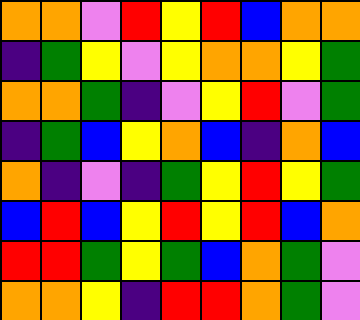[["orange", "orange", "violet", "red", "yellow", "red", "blue", "orange", "orange"], ["indigo", "green", "yellow", "violet", "yellow", "orange", "orange", "yellow", "green"], ["orange", "orange", "green", "indigo", "violet", "yellow", "red", "violet", "green"], ["indigo", "green", "blue", "yellow", "orange", "blue", "indigo", "orange", "blue"], ["orange", "indigo", "violet", "indigo", "green", "yellow", "red", "yellow", "green"], ["blue", "red", "blue", "yellow", "red", "yellow", "red", "blue", "orange"], ["red", "red", "green", "yellow", "green", "blue", "orange", "green", "violet"], ["orange", "orange", "yellow", "indigo", "red", "red", "orange", "green", "violet"]]